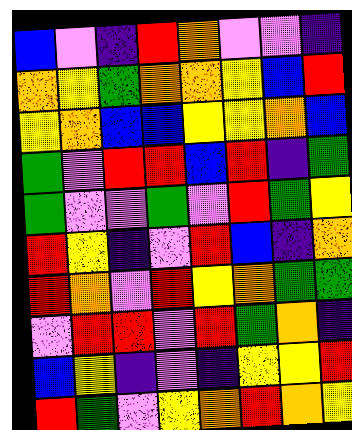[["blue", "violet", "indigo", "red", "orange", "violet", "violet", "indigo"], ["orange", "yellow", "green", "orange", "orange", "yellow", "blue", "red"], ["yellow", "orange", "blue", "blue", "yellow", "yellow", "orange", "blue"], ["green", "violet", "red", "red", "blue", "red", "indigo", "green"], ["green", "violet", "violet", "green", "violet", "red", "green", "yellow"], ["red", "yellow", "indigo", "violet", "red", "blue", "indigo", "orange"], ["red", "orange", "violet", "red", "yellow", "orange", "green", "green"], ["violet", "red", "red", "violet", "red", "green", "orange", "indigo"], ["blue", "yellow", "indigo", "violet", "indigo", "yellow", "yellow", "red"], ["red", "green", "violet", "yellow", "orange", "red", "orange", "yellow"]]